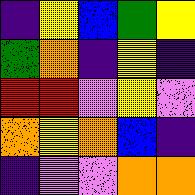[["indigo", "yellow", "blue", "green", "yellow"], ["green", "orange", "indigo", "yellow", "indigo"], ["red", "red", "violet", "yellow", "violet"], ["orange", "yellow", "orange", "blue", "indigo"], ["indigo", "violet", "violet", "orange", "orange"]]